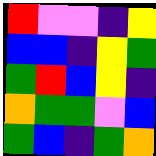[["red", "violet", "violet", "indigo", "yellow"], ["blue", "blue", "indigo", "yellow", "green"], ["green", "red", "blue", "yellow", "indigo"], ["orange", "green", "green", "violet", "blue"], ["green", "blue", "indigo", "green", "orange"]]